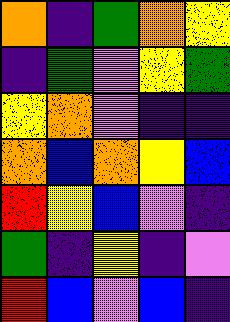[["orange", "indigo", "green", "orange", "yellow"], ["indigo", "green", "violet", "yellow", "green"], ["yellow", "orange", "violet", "indigo", "indigo"], ["orange", "blue", "orange", "yellow", "blue"], ["red", "yellow", "blue", "violet", "indigo"], ["green", "indigo", "yellow", "indigo", "violet"], ["red", "blue", "violet", "blue", "indigo"]]